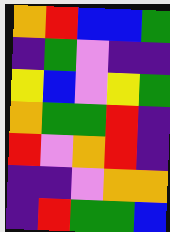[["orange", "red", "blue", "blue", "green"], ["indigo", "green", "violet", "indigo", "indigo"], ["yellow", "blue", "violet", "yellow", "green"], ["orange", "green", "green", "red", "indigo"], ["red", "violet", "orange", "red", "indigo"], ["indigo", "indigo", "violet", "orange", "orange"], ["indigo", "red", "green", "green", "blue"]]